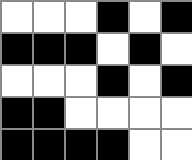[["white", "white", "white", "black", "white", "black"], ["black", "black", "black", "white", "black", "white"], ["white", "white", "white", "black", "white", "black"], ["black", "black", "white", "white", "white", "white"], ["black", "black", "black", "black", "white", "white"]]